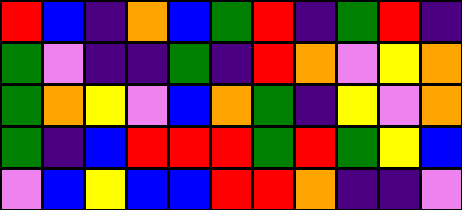[["red", "blue", "indigo", "orange", "blue", "green", "red", "indigo", "green", "red", "indigo"], ["green", "violet", "indigo", "indigo", "green", "indigo", "red", "orange", "violet", "yellow", "orange"], ["green", "orange", "yellow", "violet", "blue", "orange", "green", "indigo", "yellow", "violet", "orange"], ["green", "indigo", "blue", "red", "red", "red", "green", "red", "green", "yellow", "blue"], ["violet", "blue", "yellow", "blue", "blue", "red", "red", "orange", "indigo", "indigo", "violet"]]